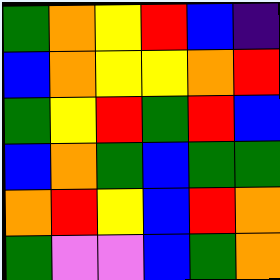[["green", "orange", "yellow", "red", "blue", "indigo"], ["blue", "orange", "yellow", "yellow", "orange", "red"], ["green", "yellow", "red", "green", "red", "blue"], ["blue", "orange", "green", "blue", "green", "green"], ["orange", "red", "yellow", "blue", "red", "orange"], ["green", "violet", "violet", "blue", "green", "orange"]]